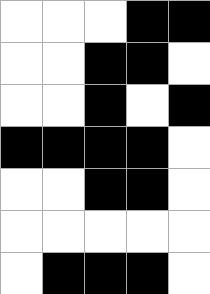[["white", "white", "white", "black", "black"], ["white", "white", "black", "black", "white"], ["white", "white", "black", "white", "black"], ["black", "black", "black", "black", "white"], ["white", "white", "black", "black", "white"], ["white", "white", "white", "white", "white"], ["white", "black", "black", "black", "white"]]